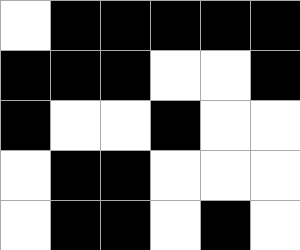[["white", "black", "black", "black", "black", "black"], ["black", "black", "black", "white", "white", "black"], ["black", "white", "white", "black", "white", "white"], ["white", "black", "black", "white", "white", "white"], ["white", "black", "black", "white", "black", "white"]]